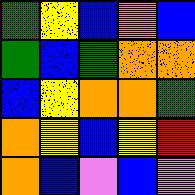[["green", "yellow", "blue", "orange", "blue"], ["green", "blue", "green", "orange", "orange"], ["blue", "yellow", "orange", "orange", "green"], ["orange", "yellow", "blue", "yellow", "red"], ["orange", "blue", "violet", "blue", "violet"]]